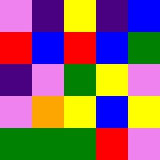[["violet", "indigo", "yellow", "indigo", "blue"], ["red", "blue", "red", "blue", "green"], ["indigo", "violet", "green", "yellow", "violet"], ["violet", "orange", "yellow", "blue", "yellow"], ["green", "green", "green", "red", "violet"]]